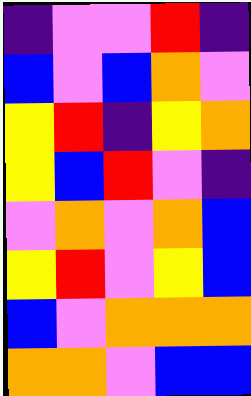[["indigo", "violet", "violet", "red", "indigo"], ["blue", "violet", "blue", "orange", "violet"], ["yellow", "red", "indigo", "yellow", "orange"], ["yellow", "blue", "red", "violet", "indigo"], ["violet", "orange", "violet", "orange", "blue"], ["yellow", "red", "violet", "yellow", "blue"], ["blue", "violet", "orange", "orange", "orange"], ["orange", "orange", "violet", "blue", "blue"]]